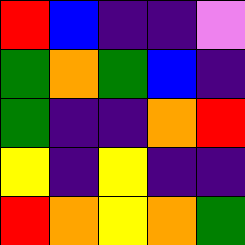[["red", "blue", "indigo", "indigo", "violet"], ["green", "orange", "green", "blue", "indigo"], ["green", "indigo", "indigo", "orange", "red"], ["yellow", "indigo", "yellow", "indigo", "indigo"], ["red", "orange", "yellow", "orange", "green"]]